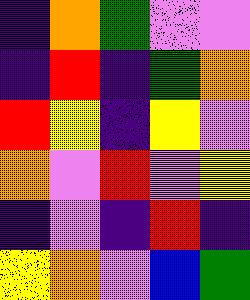[["indigo", "orange", "green", "violet", "violet"], ["indigo", "red", "indigo", "green", "orange"], ["red", "yellow", "indigo", "yellow", "violet"], ["orange", "violet", "red", "violet", "yellow"], ["indigo", "violet", "indigo", "red", "indigo"], ["yellow", "orange", "violet", "blue", "green"]]